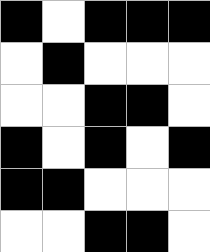[["black", "white", "black", "black", "black"], ["white", "black", "white", "white", "white"], ["white", "white", "black", "black", "white"], ["black", "white", "black", "white", "black"], ["black", "black", "white", "white", "white"], ["white", "white", "black", "black", "white"]]